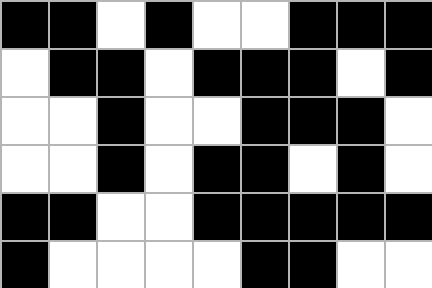[["black", "black", "white", "black", "white", "white", "black", "black", "black"], ["white", "black", "black", "white", "black", "black", "black", "white", "black"], ["white", "white", "black", "white", "white", "black", "black", "black", "white"], ["white", "white", "black", "white", "black", "black", "white", "black", "white"], ["black", "black", "white", "white", "black", "black", "black", "black", "black"], ["black", "white", "white", "white", "white", "black", "black", "white", "white"]]